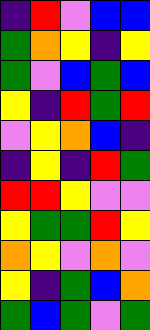[["indigo", "red", "violet", "blue", "blue"], ["green", "orange", "yellow", "indigo", "yellow"], ["green", "violet", "blue", "green", "blue"], ["yellow", "indigo", "red", "green", "red"], ["violet", "yellow", "orange", "blue", "indigo"], ["indigo", "yellow", "indigo", "red", "green"], ["red", "red", "yellow", "violet", "violet"], ["yellow", "green", "green", "red", "yellow"], ["orange", "yellow", "violet", "orange", "violet"], ["yellow", "indigo", "green", "blue", "orange"], ["green", "blue", "green", "violet", "green"]]